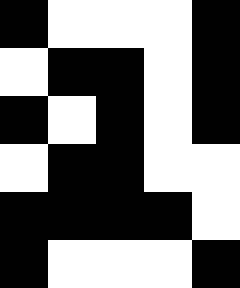[["black", "white", "white", "white", "black"], ["white", "black", "black", "white", "black"], ["black", "white", "black", "white", "black"], ["white", "black", "black", "white", "white"], ["black", "black", "black", "black", "white"], ["black", "white", "white", "white", "black"]]